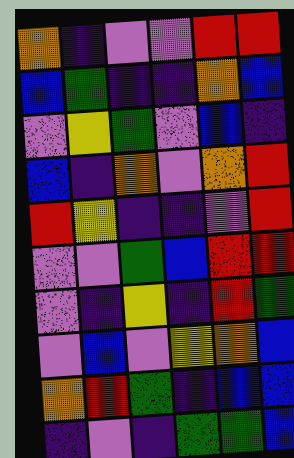[["orange", "indigo", "violet", "violet", "red", "red"], ["blue", "green", "indigo", "indigo", "orange", "blue"], ["violet", "yellow", "green", "violet", "blue", "indigo"], ["blue", "indigo", "orange", "violet", "orange", "red"], ["red", "yellow", "indigo", "indigo", "violet", "red"], ["violet", "violet", "green", "blue", "red", "red"], ["violet", "indigo", "yellow", "indigo", "red", "green"], ["violet", "blue", "violet", "yellow", "orange", "blue"], ["orange", "red", "green", "indigo", "blue", "blue"], ["indigo", "violet", "indigo", "green", "green", "blue"]]